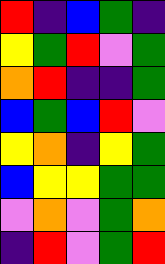[["red", "indigo", "blue", "green", "indigo"], ["yellow", "green", "red", "violet", "green"], ["orange", "red", "indigo", "indigo", "green"], ["blue", "green", "blue", "red", "violet"], ["yellow", "orange", "indigo", "yellow", "green"], ["blue", "yellow", "yellow", "green", "green"], ["violet", "orange", "violet", "green", "orange"], ["indigo", "red", "violet", "green", "red"]]